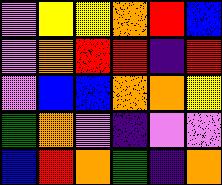[["violet", "yellow", "yellow", "orange", "red", "blue"], ["violet", "orange", "red", "red", "indigo", "red"], ["violet", "blue", "blue", "orange", "orange", "yellow"], ["green", "orange", "violet", "indigo", "violet", "violet"], ["blue", "red", "orange", "green", "indigo", "orange"]]